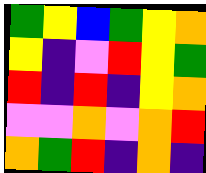[["green", "yellow", "blue", "green", "yellow", "orange"], ["yellow", "indigo", "violet", "red", "yellow", "green"], ["red", "indigo", "red", "indigo", "yellow", "orange"], ["violet", "violet", "orange", "violet", "orange", "red"], ["orange", "green", "red", "indigo", "orange", "indigo"]]